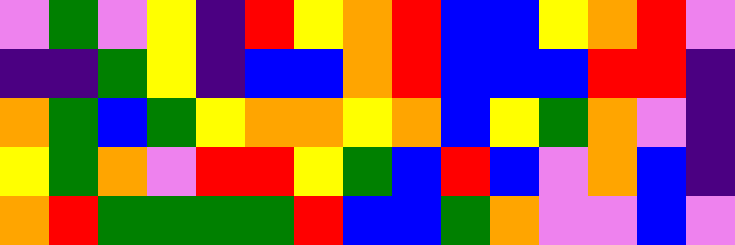[["violet", "green", "violet", "yellow", "indigo", "red", "yellow", "orange", "red", "blue", "blue", "yellow", "orange", "red", "violet"], ["indigo", "indigo", "green", "yellow", "indigo", "blue", "blue", "orange", "red", "blue", "blue", "blue", "red", "red", "indigo"], ["orange", "green", "blue", "green", "yellow", "orange", "orange", "yellow", "orange", "blue", "yellow", "green", "orange", "violet", "indigo"], ["yellow", "green", "orange", "violet", "red", "red", "yellow", "green", "blue", "red", "blue", "violet", "orange", "blue", "indigo"], ["orange", "red", "green", "green", "green", "green", "red", "blue", "blue", "green", "orange", "violet", "violet", "blue", "violet"]]